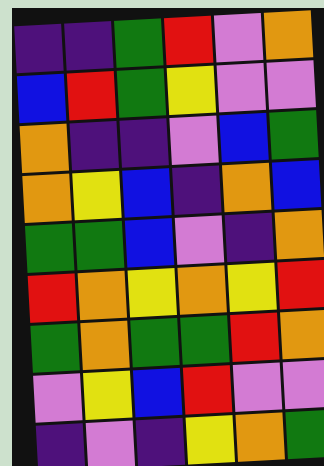[["indigo", "indigo", "green", "red", "violet", "orange"], ["blue", "red", "green", "yellow", "violet", "violet"], ["orange", "indigo", "indigo", "violet", "blue", "green"], ["orange", "yellow", "blue", "indigo", "orange", "blue"], ["green", "green", "blue", "violet", "indigo", "orange"], ["red", "orange", "yellow", "orange", "yellow", "red"], ["green", "orange", "green", "green", "red", "orange"], ["violet", "yellow", "blue", "red", "violet", "violet"], ["indigo", "violet", "indigo", "yellow", "orange", "green"]]